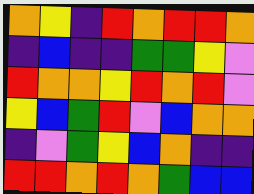[["orange", "yellow", "indigo", "red", "orange", "red", "red", "orange"], ["indigo", "blue", "indigo", "indigo", "green", "green", "yellow", "violet"], ["red", "orange", "orange", "yellow", "red", "orange", "red", "violet"], ["yellow", "blue", "green", "red", "violet", "blue", "orange", "orange"], ["indigo", "violet", "green", "yellow", "blue", "orange", "indigo", "indigo"], ["red", "red", "orange", "red", "orange", "green", "blue", "blue"]]